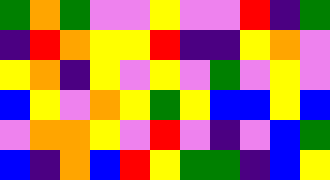[["green", "orange", "green", "violet", "violet", "yellow", "violet", "violet", "red", "indigo", "green"], ["indigo", "red", "orange", "yellow", "yellow", "red", "indigo", "indigo", "yellow", "orange", "violet"], ["yellow", "orange", "indigo", "yellow", "violet", "yellow", "violet", "green", "violet", "yellow", "violet"], ["blue", "yellow", "violet", "orange", "yellow", "green", "yellow", "blue", "blue", "yellow", "blue"], ["violet", "orange", "orange", "yellow", "violet", "red", "violet", "indigo", "violet", "blue", "green"], ["blue", "indigo", "orange", "blue", "red", "yellow", "green", "green", "indigo", "blue", "yellow"]]